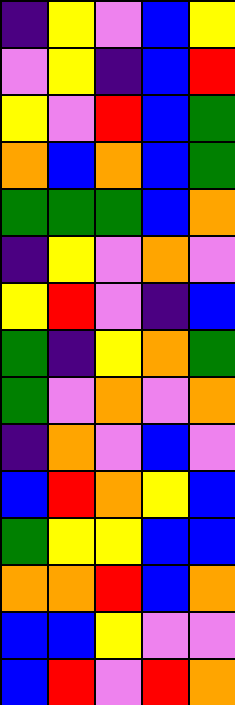[["indigo", "yellow", "violet", "blue", "yellow"], ["violet", "yellow", "indigo", "blue", "red"], ["yellow", "violet", "red", "blue", "green"], ["orange", "blue", "orange", "blue", "green"], ["green", "green", "green", "blue", "orange"], ["indigo", "yellow", "violet", "orange", "violet"], ["yellow", "red", "violet", "indigo", "blue"], ["green", "indigo", "yellow", "orange", "green"], ["green", "violet", "orange", "violet", "orange"], ["indigo", "orange", "violet", "blue", "violet"], ["blue", "red", "orange", "yellow", "blue"], ["green", "yellow", "yellow", "blue", "blue"], ["orange", "orange", "red", "blue", "orange"], ["blue", "blue", "yellow", "violet", "violet"], ["blue", "red", "violet", "red", "orange"]]